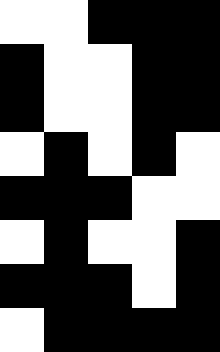[["white", "white", "black", "black", "black"], ["black", "white", "white", "black", "black"], ["black", "white", "white", "black", "black"], ["white", "black", "white", "black", "white"], ["black", "black", "black", "white", "white"], ["white", "black", "white", "white", "black"], ["black", "black", "black", "white", "black"], ["white", "black", "black", "black", "black"]]